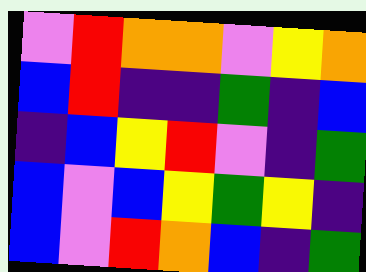[["violet", "red", "orange", "orange", "violet", "yellow", "orange"], ["blue", "red", "indigo", "indigo", "green", "indigo", "blue"], ["indigo", "blue", "yellow", "red", "violet", "indigo", "green"], ["blue", "violet", "blue", "yellow", "green", "yellow", "indigo"], ["blue", "violet", "red", "orange", "blue", "indigo", "green"]]